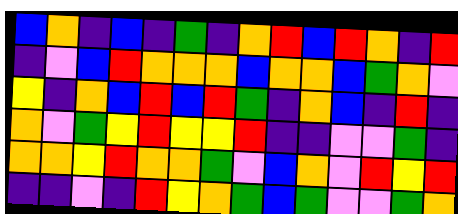[["blue", "orange", "indigo", "blue", "indigo", "green", "indigo", "orange", "red", "blue", "red", "orange", "indigo", "red"], ["indigo", "violet", "blue", "red", "orange", "orange", "orange", "blue", "orange", "orange", "blue", "green", "orange", "violet"], ["yellow", "indigo", "orange", "blue", "red", "blue", "red", "green", "indigo", "orange", "blue", "indigo", "red", "indigo"], ["orange", "violet", "green", "yellow", "red", "yellow", "yellow", "red", "indigo", "indigo", "violet", "violet", "green", "indigo"], ["orange", "orange", "yellow", "red", "orange", "orange", "green", "violet", "blue", "orange", "violet", "red", "yellow", "red"], ["indigo", "indigo", "violet", "indigo", "red", "yellow", "orange", "green", "blue", "green", "violet", "violet", "green", "orange"]]